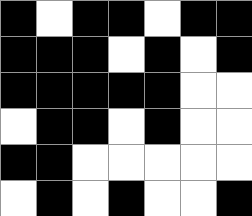[["black", "white", "black", "black", "white", "black", "black"], ["black", "black", "black", "white", "black", "white", "black"], ["black", "black", "black", "black", "black", "white", "white"], ["white", "black", "black", "white", "black", "white", "white"], ["black", "black", "white", "white", "white", "white", "white"], ["white", "black", "white", "black", "white", "white", "black"]]